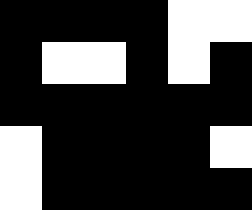[["black", "black", "black", "black", "white", "white"], ["black", "white", "white", "black", "white", "black"], ["black", "black", "black", "black", "black", "black"], ["white", "black", "black", "black", "black", "white"], ["white", "black", "black", "black", "black", "black"]]